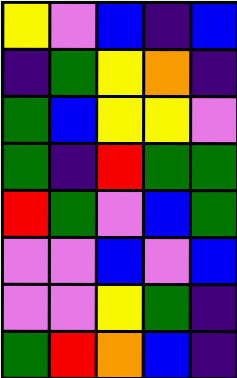[["yellow", "violet", "blue", "indigo", "blue"], ["indigo", "green", "yellow", "orange", "indigo"], ["green", "blue", "yellow", "yellow", "violet"], ["green", "indigo", "red", "green", "green"], ["red", "green", "violet", "blue", "green"], ["violet", "violet", "blue", "violet", "blue"], ["violet", "violet", "yellow", "green", "indigo"], ["green", "red", "orange", "blue", "indigo"]]